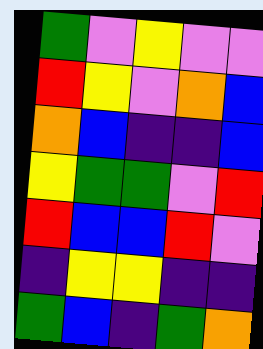[["green", "violet", "yellow", "violet", "violet"], ["red", "yellow", "violet", "orange", "blue"], ["orange", "blue", "indigo", "indigo", "blue"], ["yellow", "green", "green", "violet", "red"], ["red", "blue", "blue", "red", "violet"], ["indigo", "yellow", "yellow", "indigo", "indigo"], ["green", "blue", "indigo", "green", "orange"]]